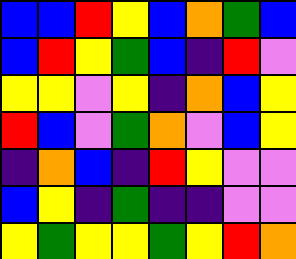[["blue", "blue", "red", "yellow", "blue", "orange", "green", "blue"], ["blue", "red", "yellow", "green", "blue", "indigo", "red", "violet"], ["yellow", "yellow", "violet", "yellow", "indigo", "orange", "blue", "yellow"], ["red", "blue", "violet", "green", "orange", "violet", "blue", "yellow"], ["indigo", "orange", "blue", "indigo", "red", "yellow", "violet", "violet"], ["blue", "yellow", "indigo", "green", "indigo", "indigo", "violet", "violet"], ["yellow", "green", "yellow", "yellow", "green", "yellow", "red", "orange"]]